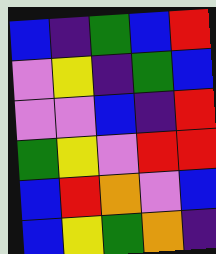[["blue", "indigo", "green", "blue", "red"], ["violet", "yellow", "indigo", "green", "blue"], ["violet", "violet", "blue", "indigo", "red"], ["green", "yellow", "violet", "red", "red"], ["blue", "red", "orange", "violet", "blue"], ["blue", "yellow", "green", "orange", "indigo"]]